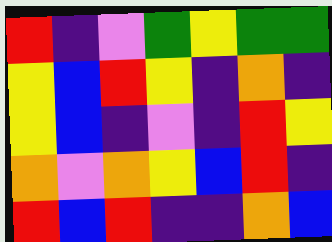[["red", "indigo", "violet", "green", "yellow", "green", "green"], ["yellow", "blue", "red", "yellow", "indigo", "orange", "indigo"], ["yellow", "blue", "indigo", "violet", "indigo", "red", "yellow"], ["orange", "violet", "orange", "yellow", "blue", "red", "indigo"], ["red", "blue", "red", "indigo", "indigo", "orange", "blue"]]